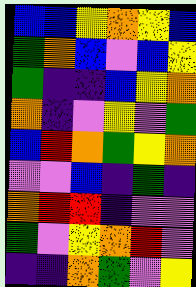[["blue", "blue", "yellow", "orange", "yellow", "blue"], ["green", "orange", "blue", "violet", "blue", "yellow"], ["green", "indigo", "indigo", "blue", "yellow", "orange"], ["orange", "indigo", "violet", "yellow", "violet", "green"], ["blue", "red", "orange", "green", "yellow", "orange"], ["violet", "violet", "blue", "indigo", "green", "indigo"], ["orange", "red", "red", "indigo", "violet", "violet"], ["green", "violet", "yellow", "orange", "red", "violet"], ["indigo", "indigo", "orange", "green", "violet", "yellow"]]